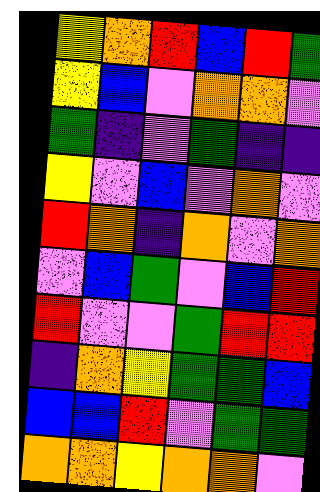[["yellow", "orange", "red", "blue", "red", "green"], ["yellow", "blue", "violet", "orange", "orange", "violet"], ["green", "indigo", "violet", "green", "indigo", "indigo"], ["yellow", "violet", "blue", "violet", "orange", "violet"], ["red", "orange", "indigo", "orange", "violet", "orange"], ["violet", "blue", "green", "violet", "blue", "red"], ["red", "violet", "violet", "green", "red", "red"], ["indigo", "orange", "yellow", "green", "green", "blue"], ["blue", "blue", "red", "violet", "green", "green"], ["orange", "orange", "yellow", "orange", "orange", "violet"]]